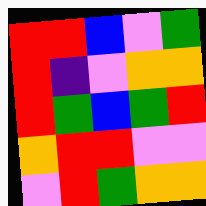[["red", "red", "blue", "violet", "green"], ["red", "indigo", "violet", "orange", "orange"], ["red", "green", "blue", "green", "red"], ["orange", "red", "red", "violet", "violet"], ["violet", "red", "green", "orange", "orange"]]